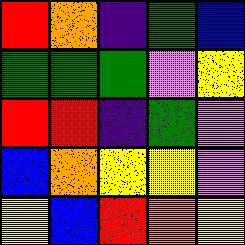[["red", "orange", "indigo", "green", "blue"], ["green", "green", "green", "violet", "yellow"], ["red", "red", "indigo", "green", "violet"], ["blue", "orange", "yellow", "yellow", "violet"], ["yellow", "blue", "red", "orange", "yellow"]]